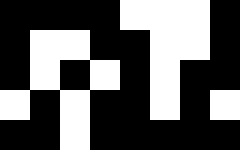[["black", "black", "black", "black", "white", "white", "white", "black"], ["black", "white", "white", "black", "black", "white", "white", "black"], ["black", "white", "black", "white", "black", "white", "black", "black"], ["white", "black", "white", "black", "black", "white", "black", "white"], ["black", "black", "white", "black", "black", "black", "black", "black"]]